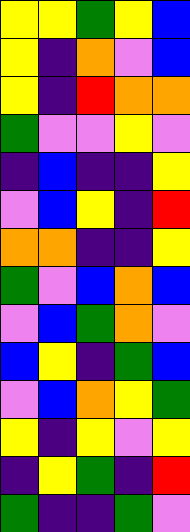[["yellow", "yellow", "green", "yellow", "blue"], ["yellow", "indigo", "orange", "violet", "blue"], ["yellow", "indigo", "red", "orange", "orange"], ["green", "violet", "violet", "yellow", "violet"], ["indigo", "blue", "indigo", "indigo", "yellow"], ["violet", "blue", "yellow", "indigo", "red"], ["orange", "orange", "indigo", "indigo", "yellow"], ["green", "violet", "blue", "orange", "blue"], ["violet", "blue", "green", "orange", "violet"], ["blue", "yellow", "indigo", "green", "blue"], ["violet", "blue", "orange", "yellow", "green"], ["yellow", "indigo", "yellow", "violet", "yellow"], ["indigo", "yellow", "green", "indigo", "red"], ["green", "indigo", "indigo", "green", "violet"]]